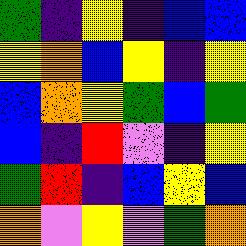[["green", "indigo", "yellow", "indigo", "blue", "blue"], ["yellow", "orange", "blue", "yellow", "indigo", "yellow"], ["blue", "orange", "yellow", "green", "blue", "green"], ["blue", "indigo", "red", "violet", "indigo", "yellow"], ["green", "red", "indigo", "blue", "yellow", "blue"], ["orange", "violet", "yellow", "violet", "green", "orange"]]